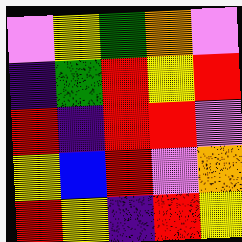[["violet", "yellow", "green", "orange", "violet"], ["indigo", "green", "red", "yellow", "red"], ["red", "indigo", "red", "red", "violet"], ["yellow", "blue", "red", "violet", "orange"], ["red", "yellow", "indigo", "red", "yellow"]]